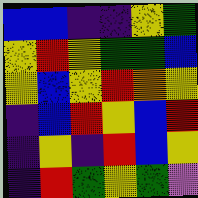[["blue", "blue", "indigo", "indigo", "yellow", "green"], ["yellow", "red", "yellow", "green", "green", "blue"], ["yellow", "blue", "yellow", "red", "orange", "yellow"], ["indigo", "blue", "red", "yellow", "blue", "red"], ["indigo", "yellow", "indigo", "red", "blue", "yellow"], ["indigo", "red", "green", "yellow", "green", "violet"]]